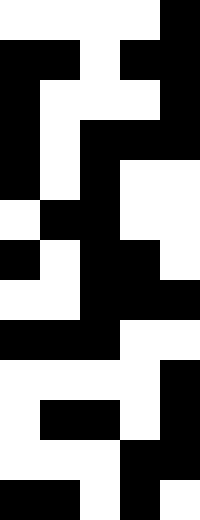[["white", "white", "white", "white", "black"], ["black", "black", "white", "black", "black"], ["black", "white", "white", "white", "black"], ["black", "white", "black", "black", "black"], ["black", "white", "black", "white", "white"], ["white", "black", "black", "white", "white"], ["black", "white", "black", "black", "white"], ["white", "white", "black", "black", "black"], ["black", "black", "black", "white", "white"], ["white", "white", "white", "white", "black"], ["white", "black", "black", "white", "black"], ["white", "white", "white", "black", "black"], ["black", "black", "white", "black", "white"]]